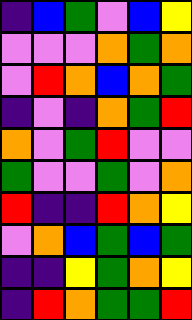[["indigo", "blue", "green", "violet", "blue", "yellow"], ["violet", "violet", "violet", "orange", "green", "orange"], ["violet", "red", "orange", "blue", "orange", "green"], ["indigo", "violet", "indigo", "orange", "green", "red"], ["orange", "violet", "green", "red", "violet", "violet"], ["green", "violet", "violet", "green", "violet", "orange"], ["red", "indigo", "indigo", "red", "orange", "yellow"], ["violet", "orange", "blue", "green", "blue", "green"], ["indigo", "indigo", "yellow", "green", "orange", "yellow"], ["indigo", "red", "orange", "green", "green", "red"]]